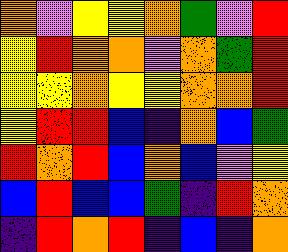[["orange", "violet", "yellow", "yellow", "orange", "green", "violet", "red"], ["yellow", "red", "orange", "orange", "violet", "orange", "green", "red"], ["yellow", "yellow", "orange", "yellow", "yellow", "orange", "orange", "red"], ["yellow", "red", "red", "blue", "indigo", "orange", "blue", "green"], ["red", "orange", "red", "blue", "orange", "blue", "violet", "yellow"], ["blue", "red", "blue", "blue", "green", "indigo", "red", "orange"], ["indigo", "red", "orange", "red", "indigo", "blue", "indigo", "orange"]]